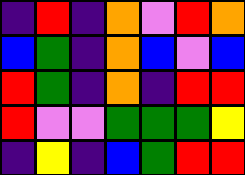[["indigo", "red", "indigo", "orange", "violet", "red", "orange"], ["blue", "green", "indigo", "orange", "blue", "violet", "blue"], ["red", "green", "indigo", "orange", "indigo", "red", "red"], ["red", "violet", "violet", "green", "green", "green", "yellow"], ["indigo", "yellow", "indigo", "blue", "green", "red", "red"]]